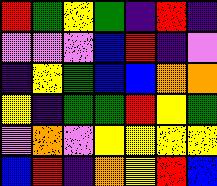[["red", "green", "yellow", "green", "indigo", "red", "indigo"], ["violet", "violet", "violet", "blue", "red", "indigo", "violet"], ["indigo", "yellow", "green", "blue", "blue", "orange", "orange"], ["yellow", "indigo", "green", "green", "red", "yellow", "green"], ["violet", "orange", "violet", "yellow", "yellow", "yellow", "yellow"], ["blue", "red", "indigo", "orange", "yellow", "red", "blue"]]